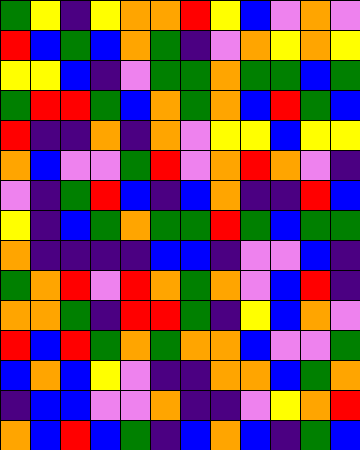[["green", "yellow", "indigo", "yellow", "orange", "orange", "red", "yellow", "blue", "violet", "orange", "violet"], ["red", "blue", "green", "blue", "orange", "green", "indigo", "violet", "orange", "yellow", "orange", "yellow"], ["yellow", "yellow", "blue", "indigo", "violet", "green", "green", "orange", "green", "green", "blue", "green"], ["green", "red", "red", "green", "blue", "orange", "green", "orange", "blue", "red", "green", "blue"], ["red", "indigo", "indigo", "orange", "indigo", "orange", "violet", "yellow", "yellow", "blue", "yellow", "yellow"], ["orange", "blue", "violet", "violet", "green", "red", "violet", "orange", "red", "orange", "violet", "indigo"], ["violet", "indigo", "green", "red", "blue", "indigo", "blue", "orange", "indigo", "indigo", "red", "blue"], ["yellow", "indigo", "blue", "green", "orange", "green", "green", "red", "green", "blue", "green", "green"], ["orange", "indigo", "indigo", "indigo", "indigo", "blue", "blue", "indigo", "violet", "violet", "blue", "indigo"], ["green", "orange", "red", "violet", "red", "orange", "green", "orange", "violet", "blue", "red", "indigo"], ["orange", "orange", "green", "indigo", "red", "red", "green", "indigo", "yellow", "blue", "orange", "violet"], ["red", "blue", "red", "green", "orange", "green", "orange", "orange", "blue", "violet", "violet", "green"], ["blue", "orange", "blue", "yellow", "violet", "indigo", "indigo", "orange", "orange", "blue", "green", "orange"], ["indigo", "blue", "blue", "violet", "violet", "orange", "indigo", "indigo", "violet", "yellow", "orange", "red"], ["orange", "blue", "red", "blue", "green", "indigo", "blue", "orange", "blue", "indigo", "green", "blue"]]